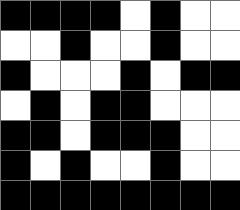[["black", "black", "black", "black", "white", "black", "white", "white"], ["white", "white", "black", "white", "white", "black", "white", "white"], ["black", "white", "white", "white", "black", "white", "black", "black"], ["white", "black", "white", "black", "black", "white", "white", "white"], ["black", "black", "white", "black", "black", "black", "white", "white"], ["black", "white", "black", "white", "white", "black", "white", "white"], ["black", "black", "black", "black", "black", "black", "black", "black"]]